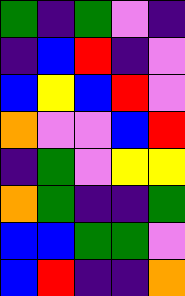[["green", "indigo", "green", "violet", "indigo"], ["indigo", "blue", "red", "indigo", "violet"], ["blue", "yellow", "blue", "red", "violet"], ["orange", "violet", "violet", "blue", "red"], ["indigo", "green", "violet", "yellow", "yellow"], ["orange", "green", "indigo", "indigo", "green"], ["blue", "blue", "green", "green", "violet"], ["blue", "red", "indigo", "indigo", "orange"]]